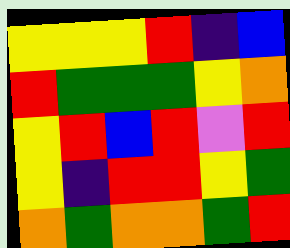[["yellow", "yellow", "yellow", "red", "indigo", "blue"], ["red", "green", "green", "green", "yellow", "orange"], ["yellow", "red", "blue", "red", "violet", "red"], ["yellow", "indigo", "red", "red", "yellow", "green"], ["orange", "green", "orange", "orange", "green", "red"]]